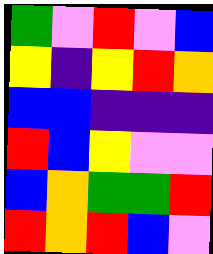[["green", "violet", "red", "violet", "blue"], ["yellow", "indigo", "yellow", "red", "orange"], ["blue", "blue", "indigo", "indigo", "indigo"], ["red", "blue", "yellow", "violet", "violet"], ["blue", "orange", "green", "green", "red"], ["red", "orange", "red", "blue", "violet"]]